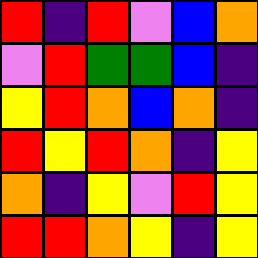[["red", "indigo", "red", "violet", "blue", "orange"], ["violet", "red", "green", "green", "blue", "indigo"], ["yellow", "red", "orange", "blue", "orange", "indigo"], ["red", "yellow", "red", "orange", "indigo", "yellow"], ["orange", "indigo", "yellow", "violet", "red", "yellow"], ["red", "red", "orange", "yellow", "indigo", "yellow"]]